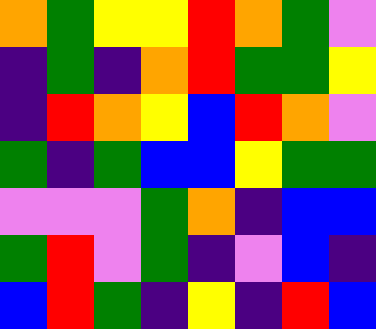[["orange", "green", "yellow", "yellow", "red", "orange", "green", "violet"], ["indigo", "green", "indigo", "orange", "red", "green", "green", "yellow"], ["indigo", "red", "orange", "yellow", "blue", "red", "orange", "violet"], ["green", "indigo", "green", "blue", "blue", "yellow", "green", "green"], ["violet", "violet", "violet", "green", "orange", "indigo", "blue", "blue"], ["green", "red", "violet", "green", "indigo", "violet", "blue", "indigo"], ["blue", "red", "green", "indigo", "yellow", "indigo", "red", "blue"]]